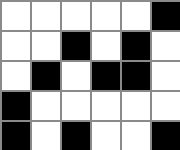[["white", "white", "white", "white", "white", "black"], ["white", "white", "black", "white", "black", "white"], ["white", "black", "white", "black", "black", "white"], ["black", "white", "white", "white", "white", "white"], ["black", "white", "black", "white", "white", "black"]]